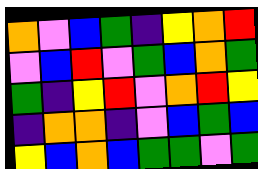[["orange", "violet", "blue", "green", "indigo", "yellow", "orange", "red"], ["violet", "blue", "red", "violet", "green", "blue", "orange", "green"], ["green", "indigo", "yellow", "red", "violet", "orange", "red", "yellow"], ["indigo", "orange", "orange", "indigo", "violet", "blue", "green", "blue"], ["yellow", "blue", "orange", "blue", "green", "green", "violet", "green"]]